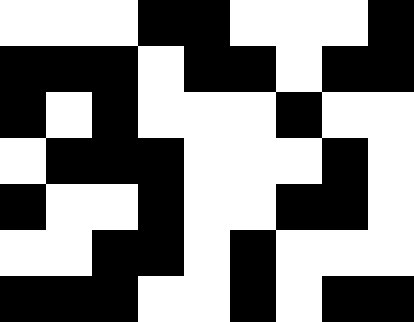[["white", "white", "white", "black", "black", "white", "white", "white", "black"], ["black", "black", "black", "white", "black", "black", "white", "black", "black"], ["black", "white", "black", "white", "white", "white", "black", "white", "white"], ["white", "black", "black", "black", "white", "white", "white", "black", "white"], ["black", "white", "white", "black", "white", "white", "black", "black", "white"], ["white", "white", "black", "black", "white", "black", "white", "white", "white"], ["black", "black", "black", "white", "white", "black", "white", "black", "black"]]